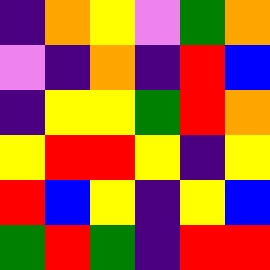[["indigo", "orange", "yellow", "violet", "green", "orange"], ["violet", "indigo", "orange", "indigo", "red", "blue"], ["indigo", "yellow", "yellow", "green", "red", "orange"], ["yellow", "red", "red", "yellow", "indigo", "yellow"], ["red", "blue", "yellow", "indigo", "yellow", "blue"], ["green", "red", "green", "indigo", "red", "red"]]